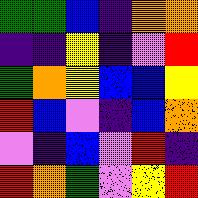[["green", "green", "blue", "indigo", "orange", "orange"], ["indigo", "indigo", "yellow", "indigo", "violet", "red"], ["green", "orange", "yellow", "blue", "blue", "yellow"], ["red", "blue", "violet", "indigo", "blue", "orange"], ["violet", "indigo", "blue", "violet", "red", "indigo"], ["red", "orange", "green", "violet", "yellow", "red"]]